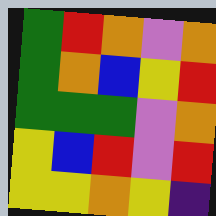[["green", "red", "orange", "violet", "orange"], ["green", "orange", "blue", "yellow", "red"], ["green", "green", "green", "violet", "orange"], ["yellow", "blue", "red", "violet", "red"], ["yellow", "yellow", "orange", "yellow", "indigo"]]